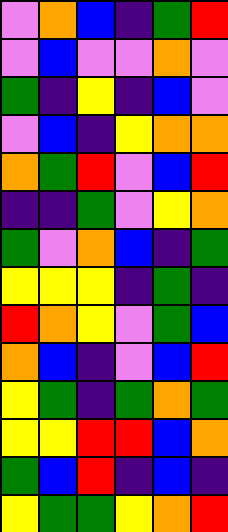[["violet", "orange", "blue", "indigo", "green", "red"], ["violet", "blue", "violet", "violet", "orange", "violet"], ["green", "indigo", "yellow", "indigo", "blue", "violet"], ["violet", "blue", "indigo", "yellow", "orange", "orange"], ["orange", "green", "red", "violet", "blue", "red"], ["indigo", "indigo", "green", "violet", "yellow", "orange"], ["green", "violet", "orange", "blue", "indigo", "green"], ["yellow", "yellow", "yellow", "indigo", "green", "indigo"], ["red", "orange", "yellow", "violet", "green", "blue"], ["orange", "blue", "indigo", "violet", "blue", "red"], ["yellow", "green", "indigo", "green", "orange", "green"], ["yellow", "yellow", "red", "red", "blue", "orange"], ["green", "blue", "red", "indigo", "blue", "indigo"], ["yellow", "green", "green", "yellow", "orange", "red"]]